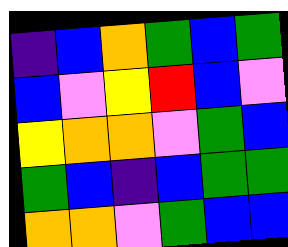[["indigo", "blue", "orange", "green", "blue", "green"], ["blue", "violet", "yellow", "red", "blue", "violet"], ["yellow", "orange", "orange", "violet", "green", "blue"], ["green", "blue", "indigo", "blue", "green", "green"], ["orange", "orange", "violet", "green", "blue", "blue"]]